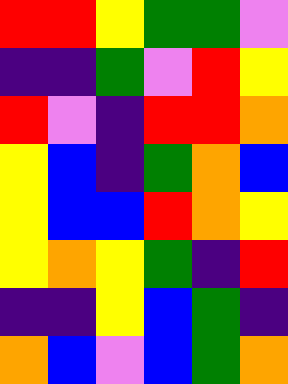[["red", "red", "yellow", "green", "green", "violet"], ["indigo", "indigo", "green", "violet", "red", "yellow"], ["red", "violet", "indigo", "red", "red", "orange"], ["yellow", "blue", "indigo", "green", "orange", "blue"], ["yellow", "blue", "blue", "red", "orange", "yellow"], ["yellow", "orange", "yellow", "green", "indigo", "red"], ["indigo", "indigo", "yellow", "blue", "green", "indigo"], ["orange", "blue", "violet", "blue", "green", "orange"]]